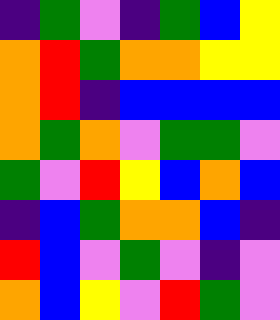[["indigo", "green", "violet", "indigo", "green", "blue", "yellow"], ["orange", "red", "green", "orange", "orange", "yellow", "yellow"], ["orange", "red", "indigo", "blue", "blue", "blue", "blue"], ["orange", "green", "orange", "violet", "green", "green", "violet"], ["green", "violet", "red", "yellow", "blue", "orange", "blue"], ["indigo", "blue", "green", "orange", "orange", "blue", "indigo"], ["red", "blue", "violet", "green", "violet", "indigo", "violet"], ["orange", "blue", "yellow", "violet", "red", "green", "violet"]]